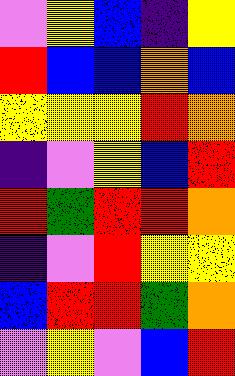[["violet", "yellow", "blue", "indigo", "yellow"], ["red", "blue", "blue", "orange", "blue"], ["yellow", "yellow", "yellow", "red", "orange"], ["indigo", "violet", "yellow", "blue", "red"], ["red", "green", "red", "red", "orange"], ["indigo", "violet", "red", "yellow", "yellow"], ["blue", "red", "red", "green", "orange"], ["violet", "yellow", "violet", "blue", "red"]]